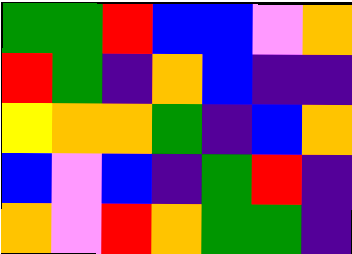[["green", "green", "red", "blue", "blue", "violet", "orange"], ["red", "green", "indigo", "orange", "blue", "indigo", "indigo"], ["yellow", "orange", "orange", "green", "indigo", "blue", "orange"], ["blue", "violet", "blue", "indigo", "green", "red", "indigo"], ["orange", "violet", "red", "orange", "green", "green", "indigo"]]